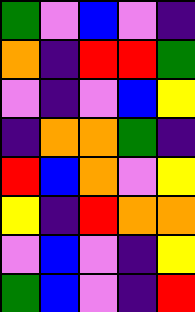[["green", "violet", "blue", "violet", "indigo"], ["orange", "indigo", "red", "red", "green"], ["violet", "indigo", "violet", "blue", "yellow"], ["indigo", "orange", "orange", "green", "indigo"], ["red", "blue", "orange", "violet", "yellow"], ["yellow", "indigo", "red", "orange", "orange"], ["violet", "blue", "violet", "indigo", "yellow"], ["green", "blue", "violet", "indigo", "red"]]